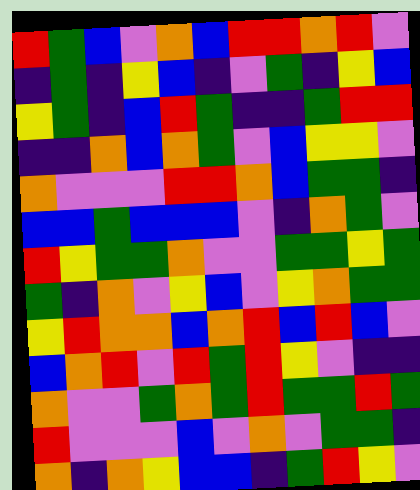[["red", "green", "blue", "violet", "orange", "blue", "red", "red", "orange", "red", "violet"], ["indigo", "green", "indigo", "yellow", "blue", "indigo", "violet", "green", "indigo", "yellow", "blue"], ["yellow", "green", "indigo", "blue", "red", "green", "indigo", "indigo", "green", "red", "red"], ["indigo", "indigo", "orange", "blue", "orange", "green", "violet", "blue", "yellow", "yellow", "violet"], ["orange", "violet", "violet", "violet", "red", "red", "orange", "blue", "green", "green", "indigo"], ["blue", "blue", "green", "blue", "blue", "blue", "violet", "indigo", "orange", "green", "violet"], ["red", "yellow", "green", "green", "orange", "violet", "violet", "green", "green", "yellow", "green"], ["green", "indigo", "orange", "violet", "yellow", "blue", "violet", "yellow", "orange", "green", "green"], ["yellow", "red", "orange", "orange", "blue", "orange", "red", "blue", "red", "blue", "violet"], ["blue", "orange", "red", "violet", "red", "green", "red", "yellow", "violet", "indigo", "indigo"], ["orange", "violet", "violet", "green", "orange", "green", "red", "green", "green", "red", "green"], ["red", "violet", "violet", "violet", "blue", "violet", "orange", "violet", "green", "green", "indigo"], ["orange", "indigo", "orange", "yellow", "blue", "blue", "indigo", "green", "red", "yellow", "violet"]]